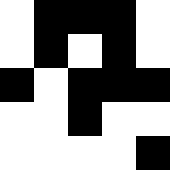[["white", "black", "black", "black", "white"], ["white", "black", "white", "black", "white"], ["black", "white", "black", "black", "black"], ["white", "white", "black", "white", "white"], ["white", "white", "white", "white", "black"]]